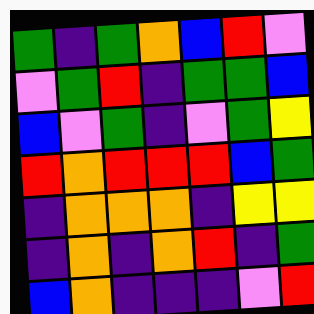[["green", "indigo", "green", "orange", "blue", "red", "violet"], ["violet", "green", "red", "indigo", "green", "green", "blue"], ["blue", "violet", "green", "indigo", "violet", "green", "yellow"], ["red", "orange", "red", "red", "red", "blue", "green"], ["indigo", "orange", "orange", "orange", "indigo", "yellow", "yellow"], ["indigo", "orange", "indigo", "orange", "red", "indigo", "green"], ["blue", "orange", "indigo", "indigo", "indigo", "violet", "red"]]